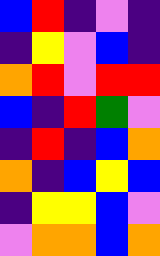[["blue", "red", "indigo", "violet", "indigo"], ["indigo", "yellow", "violet", "blue", "indigo"], ["orange", "red", "violet", "red", "red"], ["blue", "indigo", "red", "green", "violet"], ["indigo", "red", "indigo", "blue", "orange"], ["orange", "indigo", "blue", "yellow", "blue"], ["indigo", "yellow", "yellow", "blue", "violet"], ["violet", "orange", "orange", "blue", "orange"]]